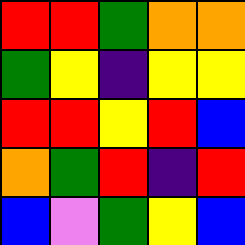[["red", "red", "green", "orange", "orange"], ["green", "yellow", "indigo", "yellow", "yellow"], ["red", "red", "yellow", "red", "blue"], ["orange", "green", "red", "indigo", "red"], ["blue", "violet", "green", "yellow", "blue"]]